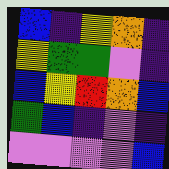[["blue", "indigo", "yellow", "orange", "indigo"], ["yellow", "green", "green", "violet", "indigo"], ["blue", "yellow", "red", "orange", "blue"], ["green", "blue", "indigo", "violet", "indigo"], ["violet", "violet", "violet", "violet", "blue"]]